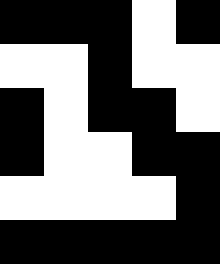[["black", "black", "black", "white", "black"], ["white", "white", "black", "white", "white"], ["black", "white", "black", "black", "white"], ["black", "white", "white", "black", "black"], ["white", "white", "white", "white", "black"], ["black", "black", "black", "black", "black"]]